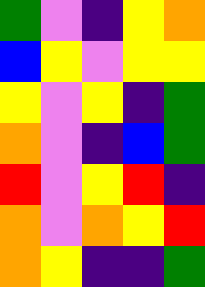[["green", "violet", "indigo", "yellow", "orange"], ["blue", "yellow", "violet", "yellow", "yellow"], ["yellow", "violet", "yellow", "indigo", "green"], ["orange", "violet", "indigo", "blue", "green"], ["red", "violet", "yellow", "red", "indigo"], ["orange", "violet", "orange", "yellow", "red"], ["orange", "yellow", "indigo", "indigo", "green"]]